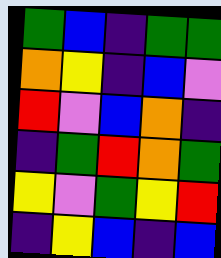[["green", "blue", "indigo", "green", "green"], ["orange", "yellow", "indigo", "blue", "violet"], ["red", "violet", "blue", "orange", "indigo"], ["indigo", "green", "red", "orange", "green"], ["yellow", "violet", "green", "yellow", "red"], ["indigo", "yellow", "blue", "indigo", "blue"]]